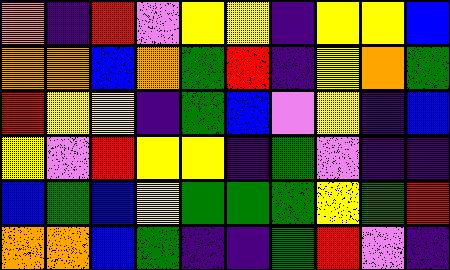[["orange", "indigo", "red", "violet", "yellow", "yellow", "indigo", "yellow", "yellow", "blue"], ["orange", "orange", "blue", "orange", "green", "red", "indigo", "yellow", "orange", "green"], ["red", "yellow", "yellow", "indigo", "green", "blue", "violet", "yellow", "indigo", "blue"], ["yellow", "violet", "red", "yellow", "yellow", "indigo", "green", "violet", "indigo", "indigo"], ["blue", "green", "blue", "yellow", "green", "green", "green", "yellow", "green", "red"], ["orange", "orange", "blue", "green", "indigo", "indigo", "green", "red", "violet", "indigo"]]